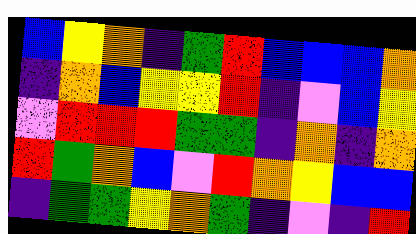[["blue", "yellow", "orange", "indigo", "green", "red", "blue", "blue", "blue", "orange"], ["indigo", "orange", "blue", "yellow", "yellow", "red", "indigo", "violet", "blue", "yellow"], ["violet", "red", "red", "red", "green", "green", "indigo", "orange", "indigo", "orange"], ["red", "green", "orange", "blue", "violet", "red", "orange", "yellow", "blue", "blue"], ["indigo", "green", "green", "yellow", "orange", "green", "indigo", "violet", "indigo", "red"]]